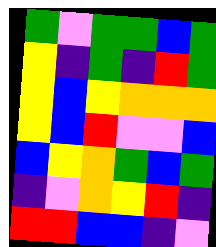[["green", "violet", "green", "green", "blue", "green"], ["yellow", "indigo", "green", "indigo", "red", "green"], ["yellow", "blue", "yellow", "orange", "orange", "orange"], ["yellow", "blue", "red", "violet", "violet", "blue"], ["blue", "yellow", "orange", "green", "blue", "green"], ["indigo", "violet", "orange", "yellow", "red", "indigo"], ["red", "red", "blue", "blue", "indigo", "violet"]]